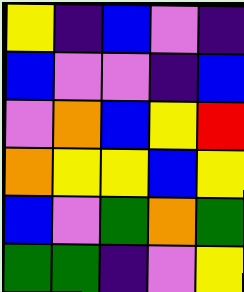[["yellow", "indigo", "blue", "violet", "indigo"], ["blue", "violet", "violet", "indigo", "blue"], ["violet", "orange", "blue", "yellow", "red"], ["orange", "yellow", "yellow", "blue", "yellow"], ["blue", "violet", "green", "orange", "green"], ["green", "green", "indigo", "violet", "yellow"]]